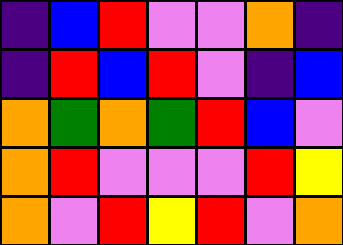[["indigo", "blue", "red", "violet", "violet", "orange", "indigo"], ["indigo", "red", "blue", "red", "violet", "indigo", "blue"], ["orange", "green", "orange", "green", "red", "blue", "violet"], ["orange", "red", "violet", "violet", "violet", "red", "yellow"], ["orange", "violet", "red", "yellow", "red", "violet", "orange"]]